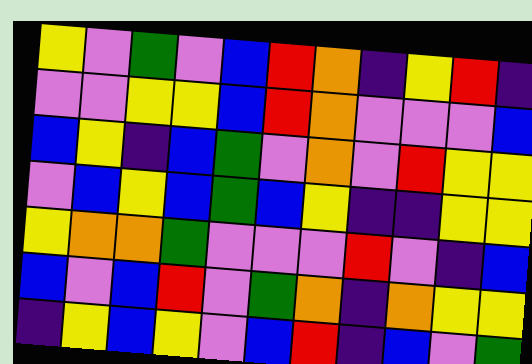[["yellow", "violet", "green", "violet", "blue", "red", "orange", "indigo", "yellow", "red", "indigo"], ["violet", "violet", "yellow", "yellow", "blue", "red", "orange", "violet", "violet", "violet", "blue"], ["blue", "yellow", "indigo", "blue", "green", "violet", "orange", "violet", "red", "yellow", "yellow"], ["violet", "blue", "yellow", "blue", "green", "blue", "yellow", "indigo", "indigo", "yellow", "yellow"], ["yellow", "orange", "orange", "green", "violet", "violet", "violet", "red", "violet", "indigo", "blue"], ["blue", "violet", "blue", "red", "violet", "green", "orange", "indigo", "orange", "yellow", "yellow"], ["indigo", "yellow", "blue", "yellow", "violet", "blue", "red", "indigo", "blue", "violet", "green"]]